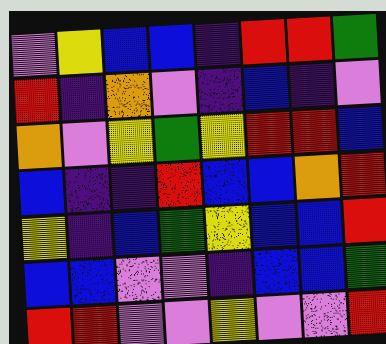[["violet", "yellow", "blue", "blue", "indigo", "red", "red", "green"], ["red", "indigo", "orange", "violet", "indigo", "blue", "indigo", "violet"], ["orange", "violet", "yellow", "green", "yellow", "red", "red", "blue"], ["blue", "indigo", "indigo", "red", "blue", "blue", "orange", "red"], ["yellow", "indigo", "blue", "green", "yellow", "blue", "blue", "red"], ["blue", "blue", "violet", "violet", "indigo", "blue", "blue", "green"], ["red", "red", "violet", "violet", "yellow", "violet", "violet", "red"]]